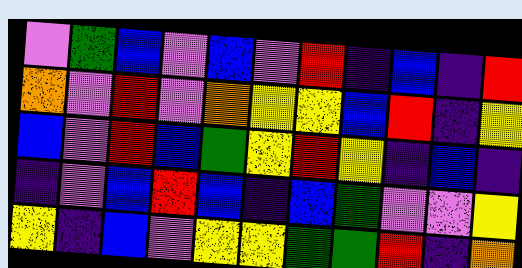[["violet", "green", "blue", "violet", "blue", "violet", "red", "indigo", "blue", "indigo", "red"], ["orange", "violet", "red", "violet", "orange", "yellow", "yellow", "blue", "red", "indigo", "yellow"], ["blue", "violet", "red", "blue", "green", "yellow", "red", "yellow", "indigo", "blue", "indigo"], ["indigo", "violet", "blue", "red", "blue", "indigo", "blue", "green", "violet", "violet", "yellow"], ["yellow", "indigo", "blue", "violet", "yellow", "yellow", "green", "green", "red", "indigo", "orange"]]